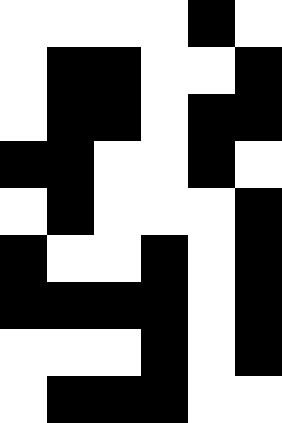[["white", "white", "white", "white", "black", "white"], ["white", "black", "black", "white", "white", "black"], ["white", "black", "black", "white", "black", "black"], ["black", "black", "white", "white", "black", "white"], ["white", "black", "white", "white", "white", "black"], ["black", "white", "white", "black", "white", "black"], ["black", "black", "black", "black", "white", "black"], ["white", "white", "white", "black", "white", "black"], ["white", "black", "black", "black", "white", "white"]]